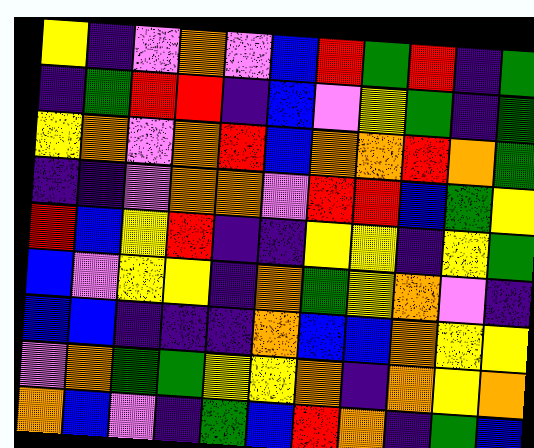[["yellow", "indigo", "violet", "orange", "violet", "blue", "red", "green", "red", "indigo", "green"], ["indigo", "green", "red", "red", "indigo", "blue", "violet", "yellow", "green", "indigo", "green"], ["yellow", "orange", "violet", "orange", "red", "blue", "orange", "orange", "red", "orange", "green"], ["indigo", "indigo", "violet", "orange", "orange", "violet", "red", "red", "blue", "green", "yellow"], ["red", "blue", "yellow", "red", "indigo", "indigo", "yellow", "yellow", "indigo", "yellow", "green"], ["blue", "violet", "yellow", "yellow", "indigo", "orange", "green", "yellow", "orange", "violet", "indigo"], ["blue", "blue", "indigo", "indigo", "indigo", "orange", "blue", "blue", "orange", "yellow", "yellow"], ["violet", "orange", "green", "green", "yellow", "yellow", "orange", "indigo", "orange", "yellow", "orange"], ["orange", "blue", "violet", "indigo", "green", "blue", "red", "orange", "indigo", "green", "blue"]]